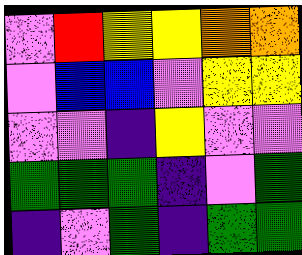[["violet", "red", "yellow", "yellow", "orange", "orange"], ["violet", "blue", "blue", "violet", "yellow", "yellow"], ["violet", "violet", "indigo", "yellow", "violet", "violet"], ["green", "green", "green", "indigo", "violet", "green"], ["indigo", "violet", "green", "indigo", "green", "green"]]